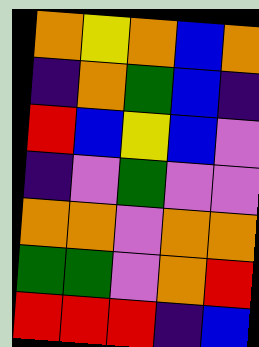[["orange", "yellow", "orange", "blue", "orange"], ["indigo", "orange", "green", "blue", "indigo"], ["red", "blue", "yellow", "blue", "violet"], ["indigo", "violet", "green", "violet", "violet"], ["orange", "orange", "violet", "orange", "orange"], ["green", "green", "violet", "orange", "red"], ["red", "red", "red", "indigo", "blue"]]